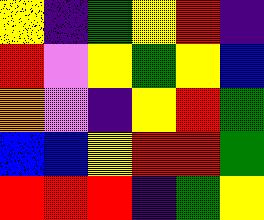[["yellow", "indigo", "green", "yellow", "red", "indigo"], ["red", "violet", "yellow", "green", "yellow", "blue"], ["orange", "violet", "indigo", "yellow", "red", "green"], ["blue", "blue", "yellow", "red", "red", "green"], ["red", "red", "red", "indigo", "green", "yellow"]]